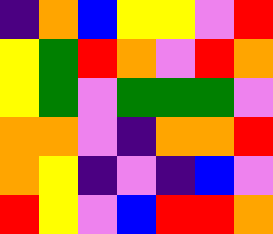[["indigo", "orange", "blue", "yellow", "yellow", "violet", "red"], ["yellow", "green", "red", "orange", "violet", "red", "orange"], ["yellow", "green", "violet", "green", "green", "green", "violet"], ["orange", "orange", "violet", "indigo", "orange", "orange", "red"], ["orange", "yellow", "indigo", "violet", "indigo", "blue", "violet"], ["red", "yellow", "violet", "blue", "red", "red", "orange"]]